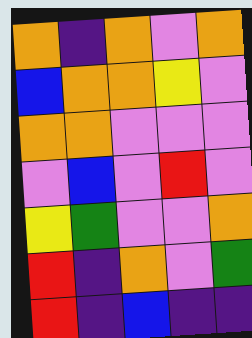[["orange", "indigo", "orange", "violet", "orange"], ["blue", "orange", "orange", "yellow", "violet"], ["orange", "orange", "violet", "violet", "violet"], ["violet", "blue", "violet", "red", "violet"], ["yellow", "green", "violet", "violet", "orange"], ["red", "indigo", "orange", "violet", "green"], ["red", "indigo", "blue", "indigo", "indigo"]]